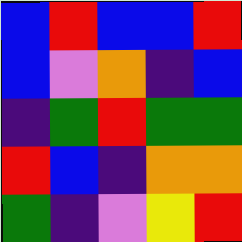[["blue", "red", "blue", "blue", "red"], ["blue", "violet", "orange", "indigo", "blue"], ["indigo", "green", "red", "green", "green"], ["red", "blue", "indigo", "orange", "orange"], ["green", "indigo", "violet", "yellow", "red"]]